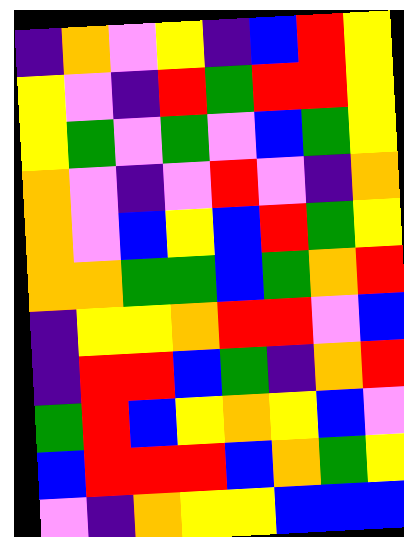[["indigo", "orange", "violet", "yellow", "indigo", "blue", "red", "yellow"], ["yellow", "violet", "indigo", "red", "green", "red", "red", "yellow"], ["yellow", "green", "violet", "green", "violet", "blue", "green", "yellow"], ["orange", "violet", "indigo", "violet", "red", "violet", "indigo", "orange"], ["orange", "violet", "blue", "yellow", "blue", "red", "green", "yellow"], ["orange", "orange", "green", "green", "blue", "green", "orange", "red"], ["indigo", "yellow", "yellow", "orange", "red", "red", "violet", "blue"], ["indigo", "red", "red", "blue", "green", "indigo", "orange", "red"], ["green", "red", "blue", "yellow", "orange", "yellow", "blue", "violet"], ["blue", "red", "red", "red", "blue", "orange", "green", "yellow"], ["violet", "indigo", "orange", "yellow", "yellow", "blue", "blue", "blue"]]